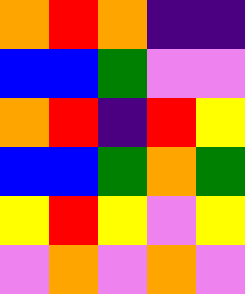[["orange", "red", "orange", "indigo", "indigo"], ["blue", "blue", "green", "violet", "violet"], ["orange", "red", "indigo", "red", "yellow"], ["blue", "blue", "green", "orange", "green"], ["yellow", "red", "yellow", "violet", "yellow"], ["violet", "orange", "violet", "orange", "violet"]]